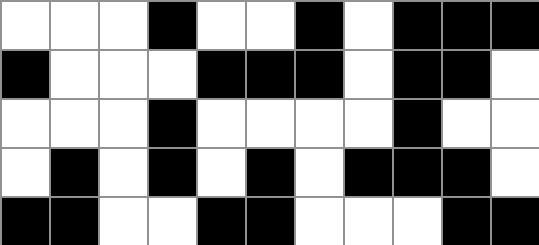[["white", "white", "white", "black", "white", "white", "black", "white", "black", "black", "black"], ["black", "white", "white", "white", "black", "black", "black", "white", "black", "black", "white"], ["white", "white", "white", "black", "white", "white", "white", "white", "black", "white", "white"], ["white", "black", "white", "black", "white", "black", "white", "black", "black", "black", "white"], ["black", "black", "white", "white", "black", "black", "white", "white", "white", "black", "black"]]